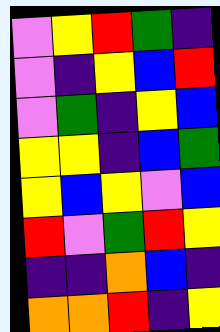[["violet", "yellow", "red", "green", "indigo"], ["violet", "indigo", "yellow", "blue", "red"], ["violet", "green", "indigo", "yellow", "blue"], ["yellow", "yellow", "indigo", "blue", "green"], ["yellow", "blue", "yellow", "violet", "blue"], ["red", "violet", "green", "red", "yellow"], ["indigo", "indigo", "orange", "blue", "indigo"], ["orange", "orange", "red", "indigo", "yellow"]]